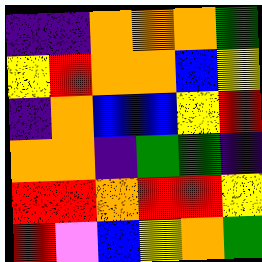[["indigo", "indigo", "orange", "orange", "orange", "green"], ["yellow", "red", "orange", "orange", "blue", "yellow"], ["indigo", "orange", "blue", "blue", "yellow", "red"], ["orange", "orange", "indigo", "green", "green", "indigo"], ["red", "red", "orange", "red", "red", "yellow"], ["red", "violet", "blue", "yellow", "orange", "green"]]